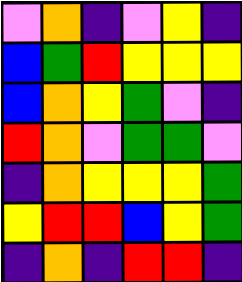[["violet", "orange", "indigo", "violet", "yellow", "indigo"], ["blue", "green", "red", "yellow", "yellow", "yellow"], ["blue", "orange", "yellow", "green", "violet", "indigo"], ["red", "orange", "violet", "green", "green", "violet"], ["indigo", "orange", "yellow", "yellow", "yellow", "green"], ["yellow", "red", "red", "blue", "yellow", "green"], ["indigo", "orange", "indigo", "red", "red", "indigo"]]